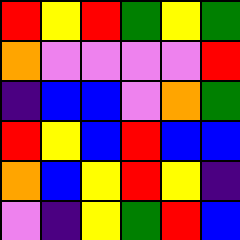[["red", "yellow", "red", "green", "yellow", "green"], ["orange", "violet", "violet", "violet", "violet", "red"], ["indigo", "blue", "blue", "violet", "orange", "green"], ["red", "yellow", "blue", "red", "blue", "blue"], ["orange", "blue", "yellow", "red", "yellow", "indigo"], ["violet", "indigo", "yellow", "green", "red", "blue"]]